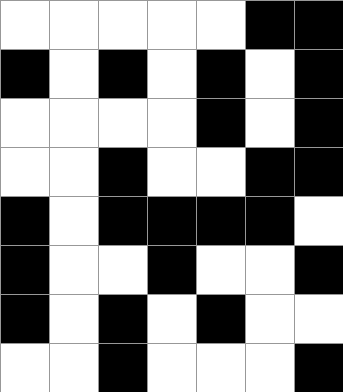[["white", "white", "white", "white", "white", "black", "black"], ["black", "white", "black", "white", "black", "white", "black"], ["white", "white", "white", "white", "black", "white", "black"], ["white", "white", "black", "white", "white", "black", "black"], ["black", "white", "black", "black", "black", "black", "white"], ["black", "white", "white", "black", "white", "white", "black"], ["black", "white", "black", "white", "black", "white", "white"], ["white", "white", "black", "white", "white", "white", "black"]]